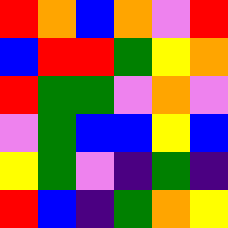[["red", "orange", "blue", "orange", "violet", "red"], ["blue", "red", "red", "green", "yellow", "orange"], ["red", "green", "green", "violet", "orange", "violet"], ["violet", "green", "blue", "blue", "yellow", "blue"], ["yellow", "green", "violet", "indigo", "green", "indigo"], ["red", "blue", "indigo", "green", "orange", "yellow"]]